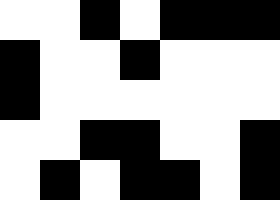[["white", "white", "black", "white", "black", "black", "black"], ["black", "white", "white", "black", "white", "white", "white"], ["black", "white", "white", "white", "white", "white", "white"], ["white", "white", "black", "black", "white", "white", "black"], ["white", "black", "white", "black", "black", "white", "black"]]